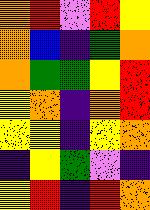[["orange", "red", "violet", "red", "yellow"], ["orange", "blue", "indigo", "green", "orange"], ["orange", "green", "green", "yellow", "red"], ["yellow", "orange", "indigo", "orange", "red"], ["yellow", "yellow", "indigo", "yellow", "orange"], ["indigo", "yellow", "green", "violet", "indigo"], ["yellow", "red", "indigo", "red", "orange"]]